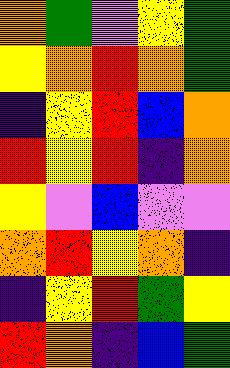[["orange", "green", "violet", "yellow", "green"], ["yellow", "orange", "red", "orange", "green"], ["indigo", "yellow", "red", "blue", "orange"], ["red", "yellow", "red", "indigo", "orange"], ["yellow", "violet", "blue", "violet", "violet"], ["orange", "red", "yellow", "orange", "indigo"], ["indigo", "yellow", "red", "green", "yellow"], ["red", "orange", "indigo", "blue", "green"]]